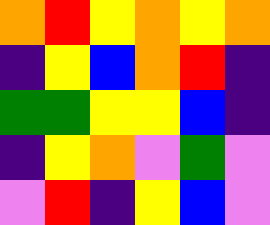[["orange", "red", "yellow", "orange", "yellow", "orange"], ["indigo", "yellow", "blue", "orange", "red", "indigo"], ["green", "green", "yellow", "yellow", "blue", "indigo"], ["indigo", "yellow", "orange", "violet", "green", "violet"], ["violet", "red", "indigo", "yellow", "blue", "violet"]]